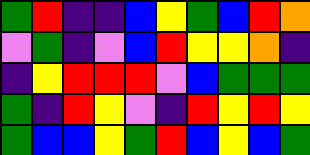[["green", "red", "indigo", "indigo", "blue", "yellow", "green", "blue", "red", "orange"], ["violet", "green", "indigo", "violet", "blue", "red", "yellow", "yellow", "orange", "indigo"], ["indigo", "yellow", "red", "red", "red", "violet", "blue", "green", "green", "green"], ["green", "indigo", "red", "yellow", "violet", "indigo", "red", "yellow", "red", "yellow"], ["green", "blue", "blue", "yellow", "green", "red", "blue", "yellow", "blue", "green"]]